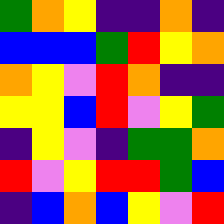[["green", "orange", "yellow", "indigo", "indigo", "orange", "indigo"], ["blue", "blue", "blue", "green", "red", "yellow", "orange"], ["orange", "yellow", "violet", "red", "orange", "indigo", "indigo"], ["yellow", "yellow", "blue", "red", "violet", "yellow", "green"], ["indigo", "yellow", "violet", "indigo", "green", "green", "orange"], ["red", "violet", "yellow", "red", "red", "green", "blue"], ["indigo", "blue", "orange", "blue", "yellow", "violet", "red"]]